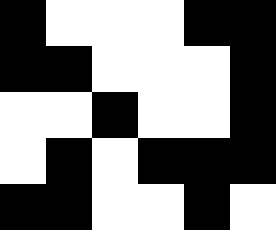[["black", "white", "white", "white", "black", "black"], ["black", "black", "white", "white", "white", "black"], ["white", "white", "black", "white", "white", "black"], ["white", "black", "white", "black", "black", "black"], ["black", "black", "white", "white", "black", "white"]]